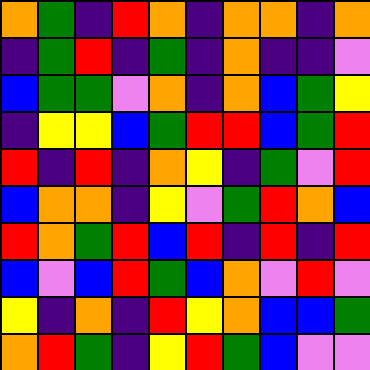[["orange", "green", "indigo", "red", "orange", "indigo", "orange", "orange", "indigo", "orange"], ["indigo", "green", "red", "indigo", "green", "indigo", "orange", "indigo", "indigo", "violet"], ["blue", "green", "green", "violet", "orange", "indigo", "orange", "blue", "green", "yellow"], ["indigo", "yellow", "yellow", "blue", "green", "red", "red", "blue", "green", "red"], ["red", "indigo", "red", "indigo", "orange", "yellow", "indigo", "green", "violet", "red"], ["blue", "orange", "orange", "indigo", "yellow", "violet", "green", "red", "orange", "blue"], ["red", "orange", "green", "red", "blue", "red", "indigo", "red", "indigo", "red"], ["blue", "violet", "blue", "red", "green", "blue", "orange", "violet", "red", "violet"], ["yellow", "indigo", "orange", "indigo", "red", "yellow", "orange", "blue", "blue", "green"], ["orange", "red", "green", "indigo", "yellow", "red", "green", "blue", "violet", "violet"]]